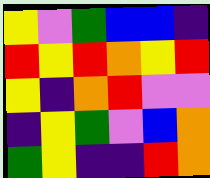[["yellow", "violet", "green", "blue", "blue", "indigo"], ["red", "yellow", "red", "orange", "yellow", "red"], ["yellow", "indigo", "orange", "red", "violet", "violet"], ["indigo", "yellow", "green", "violet", "blue", "orange"], ["green", "yellow", "indigo", "indigo", "red", "orange"]]